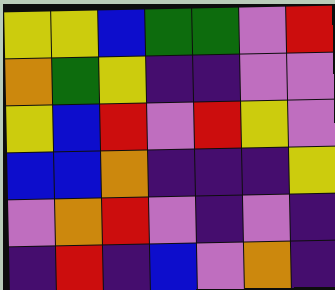[["yellow", "yellow", "blue", "green", "green", "violet", "red"], ["orange", "green", "yellow", "indigo", "indigo", "violet", "violet"], ["yellow", "blue", "red", "violet", "red", "yellow", "violet"], ["blue", "blue", "orange", "indigo", "indigo", "indigo", "yellow"], ["violet", "orange", "red", "violet", "indigo", "violet", "indigo"], ["indigo", "red", "indigo", "blue", "violet", "orange", "indigo"]]